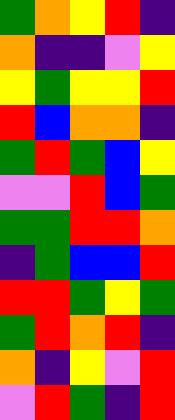[["green", "orange", "yellow", "red", "indigo"], ["orange", "indigo", "indigo", "violet", "yellow"], ["yellow", "green", "yellow", "yellow", "red"], ["red", "blue", "orange", "orange", "indigo"], ["green", "red", "green", "blue", "yellow"], ["violet", "violet", "red", "blue", "green"], ["green", "green", "red", "red", "orange"], ["indigo", "green", "blue", "blue", "red"], ["red", "red", "green", "yellow", "green"], ["green", "red", "orange", "red", "indigo"], ["orange", "indigo", "yellow", "violet", "red"], ["violet", "red", "green", "indigo", "red"]]